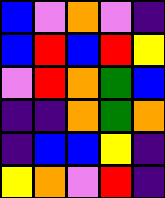[["blue", "violet", "orange", "violet", "indigo"], ["blue", "red", "blue", "red", "yellow"], ["violet", "red", "orange", "green", "blue"], ["indigo", "indigo", "orange", "green", "orange"], ["indigo", "blue", "blue", "yellow", "indigo"], ["yellow", "orange", "violet", "red", "indigo"]]